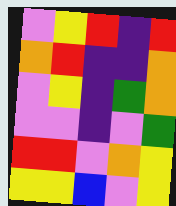[["violet", "yellow", "red", "indigo", "red"], ["orange", "red", "indigo", "indigo", "orange"], ["violet", "yellow", "indigo", "green", "orange"], ["violet", "violet", "indigo", "violet", "green"], ["red", "red", "violet", "orange", "yellow"], ["yellow", "yellow", "blue", "violet", "yellow"]]